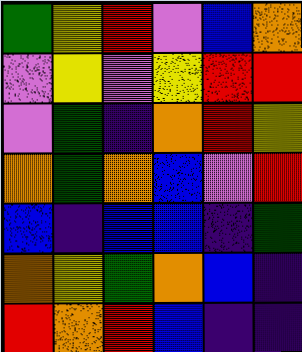[["green", "yellow", "red", "violet", "blue", "orange"], ["violet", "yellow", "violet", "yellow", "red", "red"], ["violet", "green", "indigo", "orange", "red", "yellow"], ["orange", "green", "orange", "blue", "violet", "red"], ["blue", "indigo", "blue", "blue", "indigo", "green"], ["orange", "yellow", "green", "orange", "blue", "indigo"], ["red", "orange", "red", "blue", "indigo", "indigo"]]